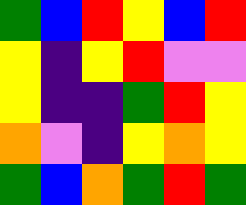[["green", "blue", "red", "yellow", "blue", "red"], ["yellow", "indigo", "yellow", "red", "violet", "violet"], ["yellow", "indigo", "indigo", "green", "red", "yellow"], ["orange", "violet", "indigo", "yellow", "orange", "yellow"], ["green", "blue", "orange", "green", "red", "green"]]